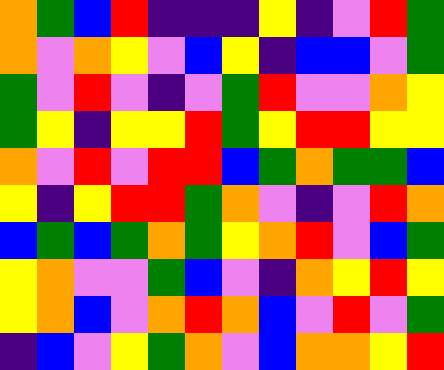[["orange", "green", "blue", "red", "indigo", "indigo", "indigo", "yellow", "indigo", "violet", "red", "green"], ["orange", "violet", "orange", "yellow", "violet", "blue", "yellow", "indigo", "blue", "blue", "violet", "green"], ["green", "violet", "red", "violet", "indigo", "violet", "green", "red", "violet", "violet", "orange", "yellow"], ["green", "yellow", "indigo", "yellow", "yellow", "red", "green", "yellow", "red", "red", "yellow", "yellow"], ["orange", "violet", "red", "violet", "red", "red", "blue", "green", "orange", "green", "green", "blue"], ["yellow", "indigo", "yellow", "red", "red", "green", "orange", "violet", "indigo", "violet", "red", "orange"], ["blue", "green", "blue", "green", "orange", "green", "yellow", "orange", "red", "violet", "blue", "green"], ["yellow", "orange", "violet", "violet", "green", "blue", "violet", "indigo", "orange", "yellow", "red", "yellow"], ["yellow", "orange", "blue", "violet", "orange", "red", "orange", "blue", "violet", "red", "violet", "green"], ["indigo", "blue", "violet", "yellow", "green", "orange", "violet", "blue", "orange", "orange", "yellow", "red"]]